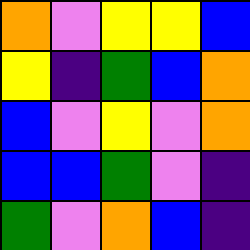[["orange", "violet", "yellow", "yellow", "blue"], ["yellow", "indigo", "green", "blue", "orange"], ["blue", "violet", "yellow", "violet", "orange"], ["blue", "blue", "green", "violet", "indigo"], ["green", "violet", "orange", "blue", "indigo"]]